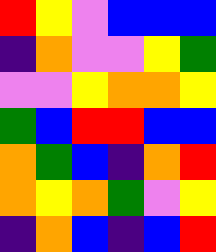[["red", "yellow", "violet", "blue", "blue", "blue"], ["indigo", "orange", "violet", "violet", "yellow", "green"], ["violet", "violet", "yellow", "orange", "orange", "yellow"], ["green", "blue", "red", "red", "blue", "blue"], ["orange", "green", "blue", "indigo", "orange", "red"], ["orange", "yellow", "orange", "green", "violet", "yellow"], ["indigo", "orange", "blue", "indigo", "blue", "red"]]